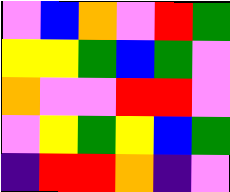[["violet", "blue", "orange", "violet", "red", "green"], ["yellow", "yellow", "green", "blue", "green", "violet"], ["orange", "violet", "violet", "red", "red", "violet"], ["violet", "yellow", "green", "yellow", "blue", "green"], ["indigo", "red", "red", "orange", "indigo", "violet"]]